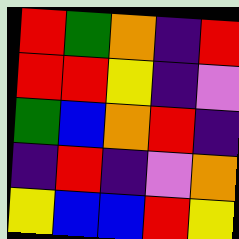[["red", "green", "orange", "indigo", "red"], ["red", "red", "yellow", "indigo", "violet"], ["green", "blue", "orange", "red", "indigo"], ["indigo", "red", "indigo", "violet", "orange"], ["yellow", "blue", "blue", "red", "yellow"]]